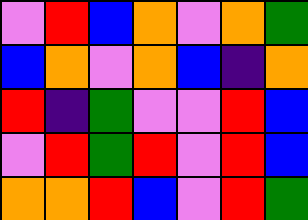[["violet", "red", "blue", "orange", "violet", "orange", "green"], ["blue", "orange", "violet", "orange", "blue", "indigo", "orange"], ["red", "indigo", "green", "violet", "violet", "red", "blue"], ["violet", "red", "green", "red", "violet", "red", "blue"], ["orange", "orange", "red", "blue", "violet", "red", "green"]]